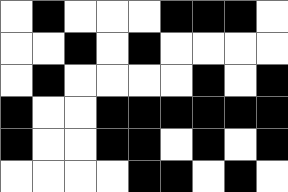[["white", "black", "white", "white", "white", "black", "black", "black", "white"], ["white", "white", "black", "white", "black", "white", "white", "white", "white"], ["white", "black", "white", "white", "white", "white", "black", "white", "black"], ["black", "white", "white", "black", "black", "black", "black", "black", "black"], ["black", "white", "white", "black", "black", "white", "black", "white", "black"], ["white", "white", "white", "white", "black", "black", "white", "black", "white"]]